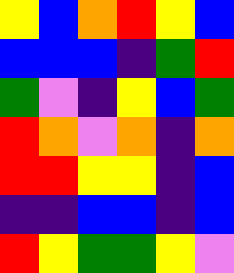[["yellow", "blue", "orange", "red", "yellow", "blue"], ["blue", "blue", "blue", "indigo", "green", "red"], ["green", "violet", "indigo", "yellow", "blue", "green"], ["red", "orange", "violet", "orange", "indigo", "orange"], ["red", "red", "yellow", "yellow", "indigo", "blue"], ["indigo", "indigo", "blue", "blue", "indigo", "blue"], ["red", "yellow", "green", "green", "yellow", "violet"]]